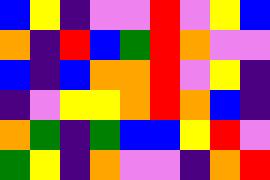[["blue", "yellow", "indigo", "violet", "violet", "red", "violet", "yellow", "blue"], ["orange", "indigo", "red", "blue", "green", "red", "orange", "violet", "violet"], ["blue", "indigo", "blue", "orange", "orange", "red", "violet", "yellow", "indigo"], ["indigo", "violet", "yellow", "yellow", "orange", "red", "orange", "blue", "indigo"], ["orange", "green", "indigo", "green", "blue", "blue", "yellow", "red", "violet"], ["green", "yellow", "indigo", "orange", "violet", "violet", "indigo", "orange", "red"]]